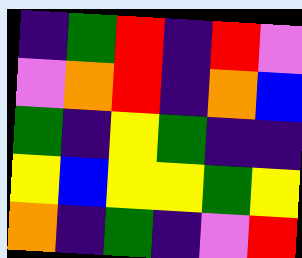[["indigo", "green", "red", "indigo", "red", "violet"], ["violet", "orange", "red", "indigo", "orange", "blue"], ["green", "indigo", "yellow", "green", "indigo", "indigo"], ["yellow", "blue", "yellow", "yellow", "green", "yellow"], ["orange", "indigo", "green", "indigo", "violet", "red"]]